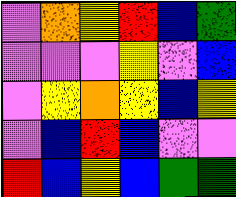[["violet", "orange", "yellow", "red", "blue", "green"], ["violet", "violet", "violet", "yellow", "violet", "blue"], ["violet", "yellow", "orange", "yellow", "blue", "yellow"], ["violet", "blue", "red", "blue", "violet", "violet"], ["red", "blue", "yellow", "blue", "green", "green"]]